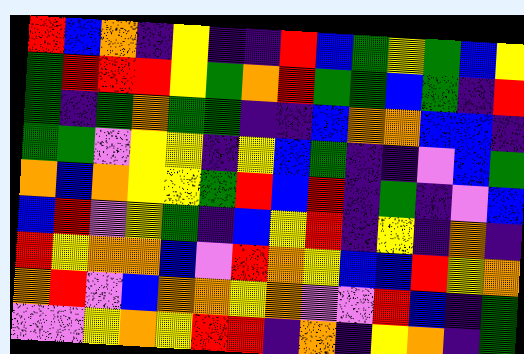[["red", "blue", "orange", "indigo", "yellow", "indigo", "indigo", "red", "blue", "green", "yellow", "green", "blue", "yellow"], ["green", "red", "red", "red", "yellow", "green", "orange", "red", "green", "green", "blue", "green", "indigo", "red"], ["green", "indigo", "green", "orange", "green", "green", "indigo", "indigo", "blue", "orange", "orange", "blue", "blue", "indigo"], ["green", "green", "violet", "yellow", "yellow", "indigo", "yellow", "blue", "green", "indigo", "indigo", "violet", "blue", "green"], ["orange", "blue", "orange", "yellow", "yellow", "green", "red", "blue", "red", "indigo", "green", "indigo", "violet", "blue"], ["blue", "red", "violet", "yellow", "green", "indigo", "blue", "yellow", "red", "indigo", "yellow", "indigo", "orange", "indigo"], ["red", "yellow", "orange", "orange", "blue", "violet", "red", "orange", "yellow", "blue", "blue", "red", "yellow", "orange"], ["orange", "red", "violet", "blue", "orange", "orange", "yellow", "orange", "violet", "violet", "red", "blue", "indigo", "green"], ["violet", "violet", "yellow", "orange", "yellow", "red", "red", "indigo", "orange", "indigo", "yellow", "orange", "indigo", "green"]]